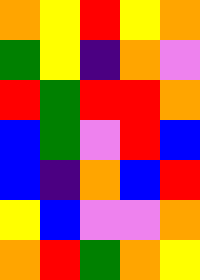[["orange", "yellow", "red", "yellow", "orange"], ["green", "yellow", "indigo", "orange", "violet"], ["red", "green", "red", "red", "orange"], ["blue", "green", "violet", "red", "blue"], ["blue", "indigo", "orange", "blue", "red"], ["yellow", "blue", "violet", "violet", "orange"], ["orange", "red", "green", "orange", "yellow"]]